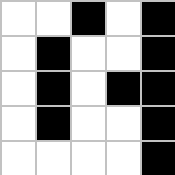[["white", "white", "black", "white", "black"], ["white", "black", "white", "white", "black"], ["white", "black", "white", "black", "black"], ["white", "black", "white", "white", "black"], ["white", "white", "white", "white", "black"]]